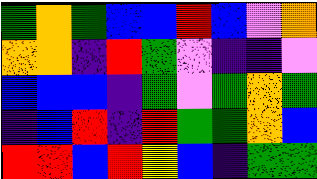[["green", "orange", "green", "blue", "blue", "red", "blue", "violet", "orange"], ["orange", "orange", "indigo", "red", "green", "violet", "indigo", "indigo", "violet"], ["blue", "blue", "blue", "indigo", "green", "violet", "green", "orange", "green"], ["indigo", "blue", "red", "indigo", "red", "green", "green", "orange", "blue"], ["red", "red", "blue", "red", "yellow", "blue", "indigo", "green", "green"]]